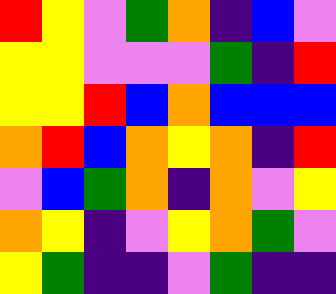[["red", "yellow", "violet", "green", "orange", "indigo", "blue", "violet"], ["yellow", "yellow", "violet", "violet", "violet", "green", "indigo", "red"], ["yellow", "yellow", "red", "blue", "orange", "blue", "blue", "blue"], ["orange", "red", "blue", "orange", "yellow", "orange", "indigo", "red"], ["violet", "blue", "green", "orange", "indigo", "orange", "violet", "yellow"], ["orange", "yellow", "indigo", "violet", "yellow", "orange", "green", "violet"], ["yellow", "green", "indigo", "indigo", "violet", "green", "indigo", "indigo"]]